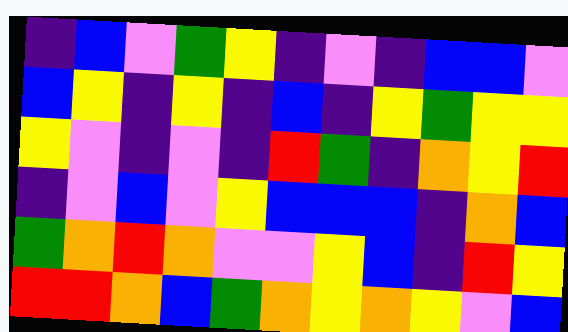[["indigo", "blue", "violet", "green", "yellow", "indigo", "violet", "indigo", "blue", "blue", "violet"], ["blue", "yellow", "indigo", "yellow", "indigo", "blue", "indigo", "yellow", "green", "yellow", "yellow"], ["yellow", "violet", "indigo", "violet", "indigo", "red", "green", "indigo", "orange", "yellow", "red"], ["indigo", "violet", "blue", "violet", "yellow", "blue", "blue", "blue", "indigo", "orange", "blue"], ["green", "orange", "red", "orange", "violet", "violet", "yellow", "blue", "indigo", "red", "yellow"], ["red", "red", "orange", "blue", "green", "orange", "yellow", "orange", "yellow", "violet", "blue"]]